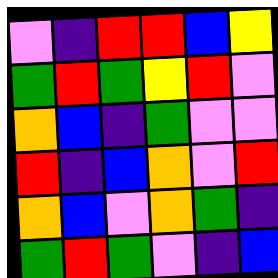[["violet", "indigo", "red", "red", "blue", "yellow"], ["green", "red", "green", "yellow", "red", "violet"], ["orange", "blue", "indigo", "green", "violet", "violet"], ["red", "indigo", "blue", "orange", "violet", "red"], ["orange", "blue", "violet", "orange", "green", "indigo"], ["green", "red", "green", "violet", "indigo", "blue"]]